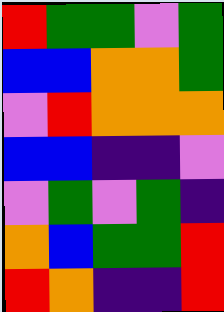[["red", "green", "green", "violet", "green"], ["blue", "blue", "orange", "orange", "green"], ["violet", "red", "orange", "orange", "orange"], ["blue", "blue", "indigo", "indigo", "violet"], ["violet", "green", "violet", "green", "indigo"], ["orange", "blue", "green", "green", "red"], ["red", "orange", "indigo", "indigo", "red"]]